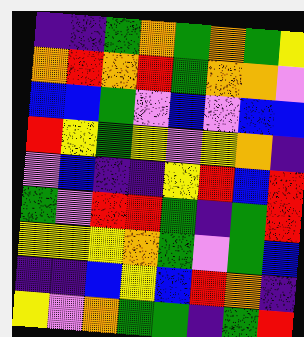[["indigo", "indigo", "green", "orange", "green", "orange", "green", "yellow"], ["orange", "red", "orange", "red", "green", "orange", "orange", "violet"], ["blue", "blue", "green", "violet", "blue", "violet", "blue", "blue"], ["red", "yellow", "green", "yellow", "violet", "yellow", "orange", "indigo"], ["violet", "blue", "indigo", "indigo", "yellow", "red", "blue", "red"], ["green", "violet", "red", "red", "green", "indigo", "green", "red"], ["yellow", "yellow", "yellow", "orange", "green", "violet", "green", "blue"], ["indigo", "indigo", "blue", "yellow", "blue", "red", "orange", "indigo"], ["yellow", "violet", "orange", "green", "green", "indigo", "green", "red"]]